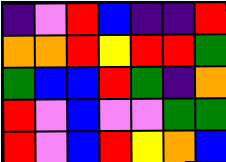[["indigo", "violet", "red", "blue", "indigo", "indigo", "red"], ["orange", "orange", "red", "yellow", "red", "red", "green"], ["green", "blue", "blue", "red", "green", "indigo", "orange"], ["red", "violet", "blue", "violet", "violet", "green", "green"], ["red", "violet", "blue", "red", "yellow", "orange", "blue"]]